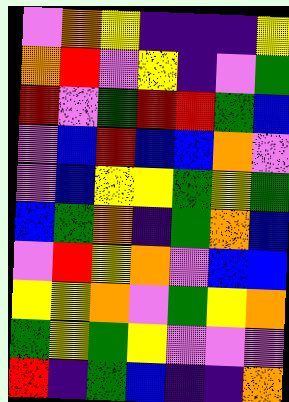[["violet", "orange", "yellow", "indigo", "indigo", "indigo", "yellow"], ["orange", "red", "violet", "yellow", "indigo", "violet", "green"], ["red", "violet", "green", "red", "red", "green", "blue"], ["violet", "blue", "red", "blue", "blue", "orange", "violet"], ["violet", "blue", "yellow", "yellow", "green", "yellow", "green"], ["blue", "green", "orange", "indigo", "green", "orange", "blue"], ["violet", "red", "yellow", "orange", "violet", "blue", "blue"], ["yellow", "yellow", "orange", "violet", "green", "yellow", "orange"], ["green", "yellow", "green", "yellow", "violet", "violet", "violet"], ["red", "indigo", "green", "blue", "indigo", "indigo", "orange"]]